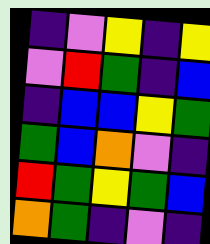[["indigo", "violet", "yellow", "indigo", "yellow"], ["violet", "red", "green", "indigo", "blue"], ["indigo", "blue", "blue", "yellow", "green"], ["green", "blue", "orange", "violet", "indigo"], ["red", "green", "yellow", "green", "blue"], ["orange", "green", "indigo", "violet", "indigo"]]